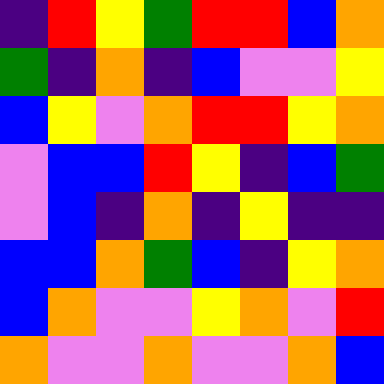[["indigo", "red", "yellow", "green", "red", "red", "blue", "orange"], ["green", "indigo", "orange", "indigo", "blue", "violet", "violet", "yellow"], ["blue", "yellow", "violet", "orange", "red", "red", "yellow", "orange"], ["violet", "blue", "blue", "red", "yellow", "indigo", "blue", "green"], ["violet", "blue", "indigo", "orange", "indigo", "yellow", "indigo", "indigo"], ["blue", "blue", "orange", "green", "blue", "indigo", "yellow", "orange"], ["blue", "orange", "violet", "violet", "yellow", "orange", "violet", "red"], ["orange", "violet", "violet", "orange", "violet", "violet", "orange", "blue"]]